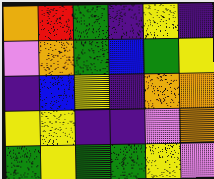[["orange", "red", "green", "indigo", "yellow", "indigo"], ["violet", "orange", "green", "blue", "green", "yellow"], ["indigo", "blue", "yellow", "indigo", "orange", "orange"], ["yellow", "yellow", "indigo", "indigo", "violet", "orange"], ["green", "yellow", "green", "green", "yellow", "violet"]]